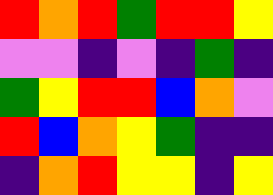[["red", "orange", "red", "green", "red", "red", "yellow"], ["violet", "violet", "indigo", "violet", "indigo", "green", "indigo"], ["green", "yellow", "red", "red", "blue", "orange", "violet"], ["red", "blue", "orange", "yellow", "green", "indigo", "indigo"], ["indigo", "orange", "red", "yellow", "yellow", "indigo", "yellow"]]